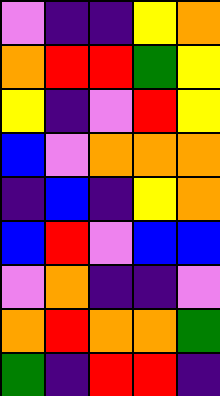[["violet", "indigo", "indigo", "yellow", "orange"], ["orange", "red", "red", "green", "yellow"], ["yellow", "indigo", "violet", "red", "yellow"], ["blue", "violet", "orange", "orange", "orange"], ["indigo", "blue", "indigo", "yellow", "orange"], ["blue", "red", "violet", "blue", "blue"], ["violet", "orange", "indigo", "indigo", "violet"], ["orange", "red", "orange", "orange", "green"], ["green", "indigo", "red", "red", "indigo"]]